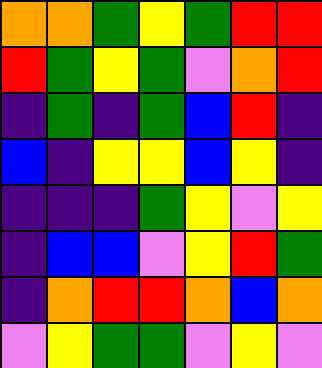[["orange", "orange", "green", "yellow", "green", "red", "red"], ["red", "green", "yellow", "green", "violet", "orange", "red"], ["indigo", "green", "indigo", "green", "blue", "red", "indigo"], ["blue", "indigo", "yellow", "yellow", "blue", "yellow", "indigo"], ["indigo", "indigo", "indigo", "green", "yellow", "violet", "yellow"], ["indigo", "blue", "blue", "violet", "yellow", "red", "green"], ["indigo", "orange", "red", "red", "orange", "blue", "orange"], ["violet", "yellow", "green", "green", "violet", "yellow", "violet"]]